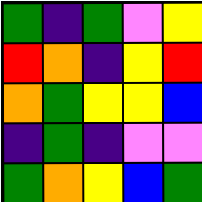[["green", "indigo", "green", "violet", "yellow"], ["red", "orange", "indigo", "yellow", "red"], ["orange", "green", "yellow", "yellow", "blue"], ["indigo", "green", "indigo", "violet", "violet"], ["green", "orange", "yellow", "blue", "green"]]